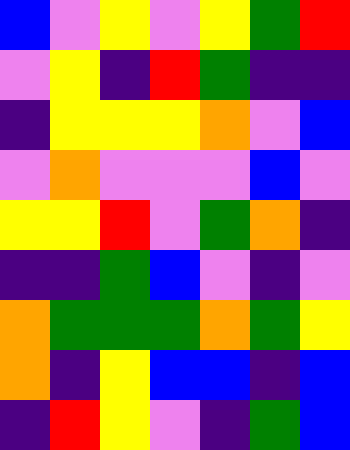[["blue", "violet", "yellow", "violet", "yellow", "green", "red"], ["violet", "yellow", "indigo", "red", "green", "indigo", "indigo"], ["indigo", "yellow", "yellow", "yellow", "orange", "violet", "blue"], ["violet", "orange", "violet", "violet", "violet", "blue", "violet"], ["yellow", "yellow", "red", "violet", "green", "orange", "indigo"], ["indigo", "indigo", "green", "blue", "violet", "indigo", "violet"], ["orange", "green", "green", "green", "orange", "green", "yellow"], ["orange", "indigo", "yellow", "blue", "blue", "indigo", "blue"], ["indigo", "red", "yellow", "violet", "indigo", "green", "blue"]]